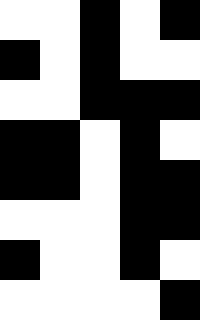[["white", "white", "black", "white", "black"], ["black", "white", "black", "white", "white"], ["white", "white", "black", "black", "black"], ["black", "black", "white", "black", "white"], ["black", "black", "white", "black", "black"], ["white", "white", "white", "black", "black"], ["black", "white", "white", "black", "white"], ["white", "white", "white", "white", "black"]]